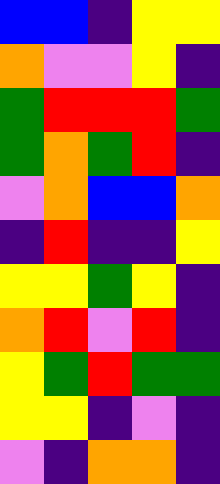[["blue", "blue", "indigo", "yellow", "yellow"], ["orange", "violet", "violet", "yellow", "indigo"], ["green", "red", "red", "red", "green"], ["green", "orange", "green", "red", "indigo"], ["violet", "orange", "blue", "blue", "orange"], ["indigo", "red", "indigo", "indigo", "yellow"], ["yellow", "yellow", "green", "yellow", "indigo"], ["orange", "red", "violet", "red", "indigo"], ["yellow", "green", "red", "green", "green"], ["yellow", "yellow", "indigo", "violet", "indigo"], ["violet", "indigo", "orange", "orange", "indigo"]]